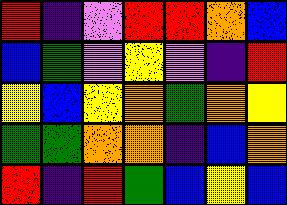[["red", "indigo", "violet", "red", "red", "orange", "blue"], ["blue", "green", "violet", "yellow", "violet", "indigo", "red"], ["yellow", "blue", "yellow", "orange", "green", "orange", "yellow"], ["green", "green", "orange", "orange", "indigo", "blue", "orange"], ["red", "indigo", "red", "green", "blue", "yellow", "blue"]]